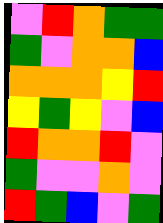[["violet", "red", "orange", "green", "green"], ["green", "violet", "orange", "orange", "blue"], ["orange", "orange", "orange", "yellow", "red"], ["yellow", "green", "yellow", "violet", "blue"], ["red", "orange", "orange", "red", "violet"], ["green", "violet", "violet", "orange", "violet"], ["red", "green", "blue", "violet", "green"]]